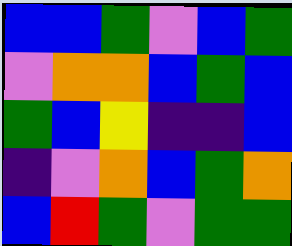[["blue", "blue", "green", "violet", "blue", "green"], ["violet", "orange", "orange", "blue", "green", "blue"], ["green", "blue", "yellow", "indigo", "indigo", "blue"], ["indigo", "violet", "orange", "blue", "green", "orange"], ["blue", "red", "green", "violet", "green", "green"]]